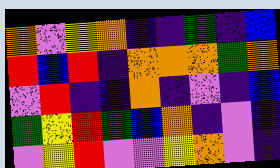[["orange", "violet", "yellow", "orange", "indigo", "indigo", "green", "indigo", "blue"], ["red", "blue", "red", "indigo", "orange", "orange", "orange", "green", "orange"], ["violet", "red", "indigo", "indigo", "orange", "indigo", "violet", "indigo", "blue"], ["green", "yellow", "red", "green", "blue", "orange", "indigo", "violet", "indigo"], ["violet", "yellow", "red", "violet", "violet", "yellow", "orange", "violet", "indigo"]]